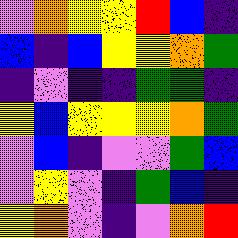[["violet", "orange", "yellow", "yellow", "red", "blue", "indigo"], ["blue", "indigo", "blue", "yellow", "yellow", "orange", "green"], ["indigo", "violet", "indigo", "indigo", "green", "green", "indigo"], ["yellow", "blue", "yellow", "yellow", "yellow", "orange", "green"], ["violet", "blue", "indigo", "violet", "violet", "green", "blue"], ["violet", "yellow", "violet", "indigo", "green", "blue", "indigo"], ["yellow", "orange", "violet", "indigo", "violet", "orange", "red"]]